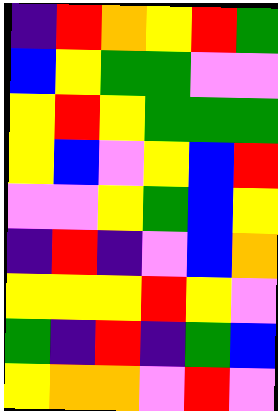[["indigo", "red", "orange", "yellow", "red", "green"], ["blue", "yellow", "green", "green", "violet", "violet"], ["yellow", "red", "yellow", "green", "green", "green"], ["yellow", "blue", "violet", "yellow", "blue", "red"], ["violet", "violet", "yellow", "green", "blue", "yellow"], ["indigo", "red", "indigo", "violet", "blue", "orange"], ["yellow", "yellow", "yellow", "red", "yellow", "violet"], ["green", "indigo", "red", "indigo", "green", "blue"], ["yellow", "orange", "orange", "violet", "red", "violet"]]